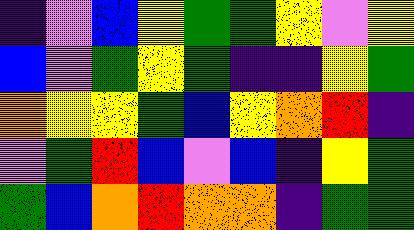[["indigo", "violet", "blue", "yellow", "green", "green", "yellow", "violet", "yellow"], ["blue", "violet", "green", "yellow", "green", "indigo", "indigo", "yellow", "green"], ["orange", "yellow", "yellow", "green", "blue", "yellow", "orange", "red", "indigo"], ["violet", "green", "red", "blue", "violet", "blue", "indigo", "yellow", "green"], ["green", "blue", "orange", "red", "orange", "orange", "indigo", "green", "green"]]